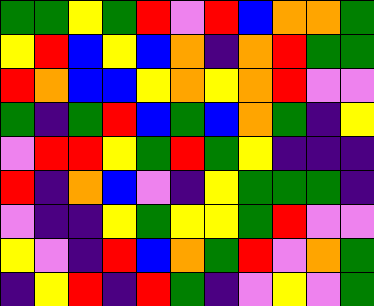[["green", "green", "yellow", "green", "red", "violet", "red", "blue", "orange", "orange", "green"], ["yellow", "red", "blue", "yellow", "blue", "orange", "indigo", "orange", "red", "green", "green"], ["red", "orange", "blue", "blue", "yellow", "orange", "yellow", "orange", "red", "violet", "violet"], ["green", "indigo", "green", "red", "blue", "green", "blue", "orange", "green", "indigo", "yellow"], ["violet", "red", "red", "yellow", "green", "red", "green", "yellow", "indigo", "indigo", "indigo"], ["red", "indigo", "orange", "blue", "violet", "indigo", "yellow", "green", "green", "green", "indigo"], ["violet", "indigo", "indigo", "yellow", "green", "yellow", "yellow", "green", "red", "violet", "violet"], ["yellow", "violet", "indigo", "red", "blue", "orange", "green", "red", "violet", "orange", "green"], ["indigo", "yellow", "red", "indigo", "red", "green", "indigo", "violet", "yellow", "violet", "green"]]